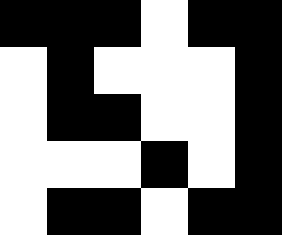[["black", "black", "black", "white", "black", "black"], ["white", "black", "white", "white", "white", "black"], ["white", "black", "black", "white", "white", "black"], ["white", "white", "white", "black", "white", "black"], ["white", "black", "black", "white", "black", "black"]]